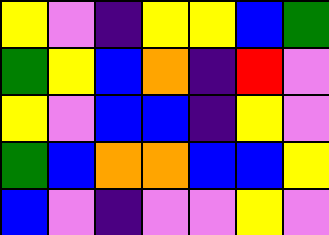[["yellow", "violet", "indigo", "yellow", "yellow", "blue", "green"], ["green", "yellow", "blue", "orange", "indigo", "red", "violet"], ["yellow", "violet", "blue", "blue", "indigo", "yellow", "violet"], ["green", "blue", "orange", "orange", "blue", "blue", "yellow"], ["blue", "violet", "indigo", "violet", "violet", "yellow", "violet"]]